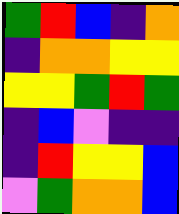[["green", "red", "blue", "indigo", "orange"], ["indigo", "orange", "orange", "yellow", "yellow"], ["yellow", "yellow", "green", "red", "green"], ["indigo", "blue", "violet", "indigo", "indigo"], ["indigo", "red", "yellow", "yellow", "blue"], ["violet", "green", "orange", "orange", "blue"]]